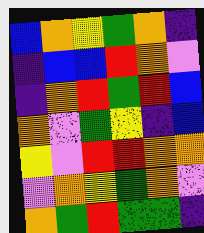[["blue", "orange", "yellow", "green", "orange", "indigo"], ["indigo", "blue", "blue", "red", "orange", "violet"], ["indigo", "orange", "red", "green", "red", "blue"], ["orange", "violet", "green", "yellow", "indigo", "blue"], ["yellow", "violet", "red", "red", "orange", "orange"], ["violet", "orange", "yellow", "green", "orange", "violet"], ["orange", "green", "red", "green", "green", "indigo"]]